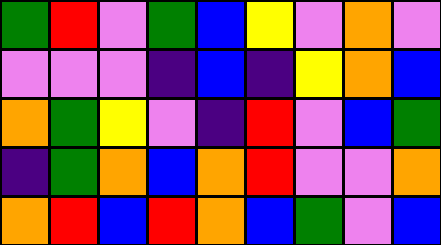[["green", "red", "violet", "green", "blue", "yellow", "violet", "orange", "violet"], ["violet", "violet", "violet", "indigo", "blue", "indigo", "yellow", "orange", "blue"], ["orange", "green", "yellow", "violet", "indigo", "red", "violet", "blue", "green"], ["indigo", "green", "orange", "blue", "orange", "red", "violet", "violet", "orange"], ["orange", "red", "blue", "red", "orange", "blue", "green", "violet", "blue"]]